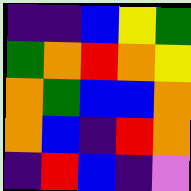[["indigo", "indigo", "blue", "yellow", "green"], ["green", "orange", "red", "orange", "yellow"], ["orange", "green", "blue", "blue", "orange"], ["orange", "blue", "indigo", "red", "orange"], ["indigo", "red", "blue", "indigo", "violet"]]